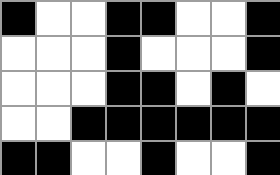[["black", "white", "white", "black", "black", "white", "white", "black"], ["white", "white", "white", "black", "white", "white", "white", "black"], ["white", "white", "white", "black", "black", "white", "black", "white"], ["white", "white", "black", "black", "black", "black", "black", "black"], ["black", "black", "white", "white", "black", "white", "white", "black"]]